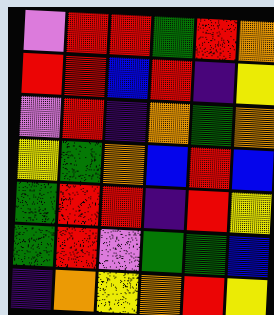[["violet", "red", "red", "green", "red", "orange"], ["red", "red", "blue", "red", "indigo", "yellow"], ["violet", "red", "indigo", "orange", "green", "orange"], ["yellow", "green", "orange", "blue", "red", "blue"], ["green", "red", "red", "indigo", "red", "yellow"], ["green", "red", "violet", "green", "green", "blue"], ["indigo", "orange", "yellow", "orange", "red", "yellow"]]